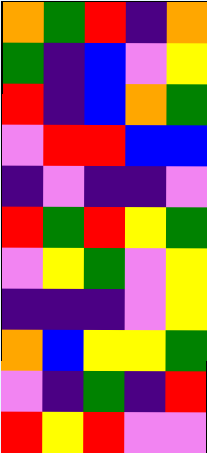[["orange", "green", "red", "indigo", "orange"], ["green", "indigo", "blue", "violet", "yellow"], ["red", "indigo", "blue", "orange", "green"], ["violet", "red", "red", "blue", "blue"], ["indigo", "violet", "indigo", "indigo", "violet"], ["red", "green", "red", "yellow", "green"], ["violet", "yellow", "green", "violet", "yellow"], ["indigo", "indigo", "indigo", "violet", "yellow"], ["orange", "blue", "yellow", "yellow", "green"], ["violet", "indigo", "green", "indigo", "red"], ["red", "yellow", "red", "violet", "violet"]]